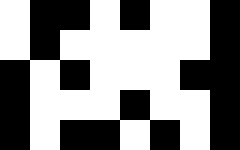[["white", "black", "black", "white", "black", "white", "white", "black"], ["white", "black", "white", "white", "white", "white", "white", "black"], ["black", "white", "black", "white", "white", "white", "black", "black"], ["black", "white", "white", "white", "black", "white", "white", "black"], ["black", "white", "black", "black", "white", "black", "white", "black"]]